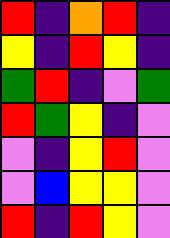[["red", "indigo", "orange", "red", "indigo"], ["yellow", "indigo", "red", "yellow", "indigo"], ["green", "red", "indigo", "violet", "green"], ["red", "green", "yellow", "indigo", "violet"], ["violet", "indigo", "yellow", "red", "violet"], ["violet", "blue", "yellow", "yellow", "violet"], ["red", "indigo", "red", "yellow", "violet"]]